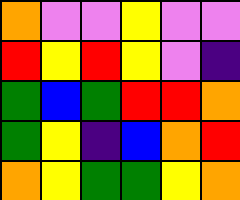[["orange", "violet", "violet", "yellow", "violet", "violet"], ["red", "yellow", "red", "yellow", "violet", "indigo"], ["green", "blue", "green", "red", "red", "orange"], ["green", "yellow", "indigo", "blue", "orange", "red"], ["orange", "yellow", "green", "green", "yellow", "orange"]]